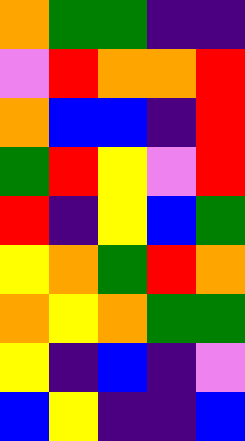[["orange", "green", "green", "indigo", "indigo"], ["violet", "red", "orange", "orange", "red"], ["orange", "blue", "blue", "indigo", "red"], ["green", "red", "yellow", "violet", "red"], ["red", "indigo", "yellow", "blue", "green"], ["yellow", "orange", "green", "red", "orange"], ["orange", "yellow", "orange", "green", "green"], ["yellow", "indigo", "blue", "indigo", "violet"], ["blue", "yellow", "indigo", "indigo", "blue"]]